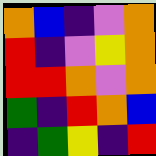[["orange", "blue", "indigo", "violet", "orange"], ["red", "indigo", "violet", "yellow", "orange"], ["red", "red", "orange", "violet", "orange"], ["green", "indigo", "red", "orange", "blue"], ["indigo", "green", "yellow", "indigo", "red"]]